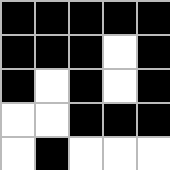[["black", "black", "black", "black", "black"], ["black", "black", "black", "white", "black"], ["black", "white", "black", "white", "black"], ["white", "white", "black", "black", "black"], ["white", "black", "white", "white", "white"]]